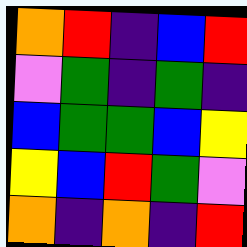[["orange", "red", "indigo", "blue", "red"], ["violet", "green", "indigo", "green", "indigo"], ["blue", "green", "green", "blue", "yellow"], ["yellow", "blue", "red", "green", "violet"], ["orange", "indigo", "orange", "indigo", "red"]]